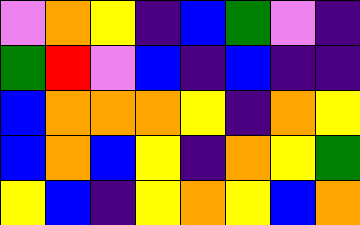[["violet", "orange", "yellow", "indigo", "blue", "green", "violet", "indigo"], ["green", "red", "violet", "blue", "indigo", "blue", "indigo", "indigo"], ["blue", "orange", "orange", "orange", "yellow", "indigo", "orange", "yellow"], ["blue", "orange", "blue", "yellow", "indigo", "orange", "yellow", "green"], ["yellow", "blue", "indigo", "yellow", "orange", "yellow", "blue", "orange"]]